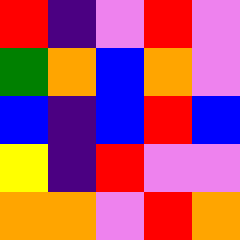[["red", "indigo", "violet", "red", "violet"], ["green", "orange", "blue", "orange", "violet"], ["blue", "indigo", "blue", "red", "blue"], ["yellow", "indigo", "red", "violet", "violet"], ["orange", "orange", "violet", "red", "orange"]]